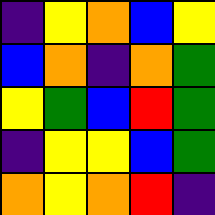[["indigo", "yellow", "orange", "blue", "yellow"], ["blue", "orange", "indigo", "orange", "green"], ["yellow", "green", "blue", "red", "green"], ["indigo", "yellow", "yellow", "blue", "green"], ["orange", "yellow", "orange", "red", "indigo"]]